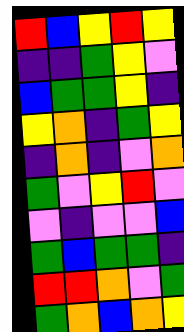[["red", "blue", "yellow", "red", "yellow"], ["indigo", "indigo", "green", "yellow", "violet"], ["blue", "green", "green", "yellow", "indigo"], ["yellow", "orange", "indigo", "green", "yellow"], ["indigo", "orange", "indigo", "violet", "orange"], ["green", "violet", "yellow", "red", "violet"], ["violet", "indigo", "violet", "violet", "blue"], ["green", "blue", "green", "green", "indigo"], ["red", "red", "orange", "violet", "green"], ["green", "orange", "blue", "orange", "yellow"]]